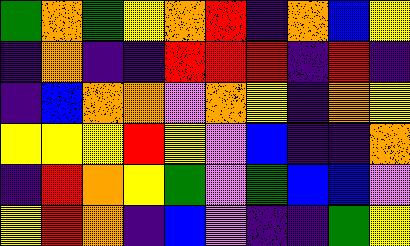[["green", "orange", "green", "yellow", "orange", "red", "indigo", "orange", "blue", "yellow"], ["indigo", "orange", "indigo", "indigo", "red", "red", "red", "indigo", "red", "indigo"], ["indigo", "blue", "orange", "orange", "violet", "orange", "yellow", "indigo", "orange", "yellow"], ["yellow", "yellow", "yellow", "red", "yellow", "violet", "blue", "indigo", "indigo", "orange"], ["indigo", "red", "orange", "yellow", "green", "violet", "green", "blue", "blue", "violet"], ["yellow", "red", "orange", "indigo", "blue", "violet", "indigo", "indigo", "green", "yellow"]]